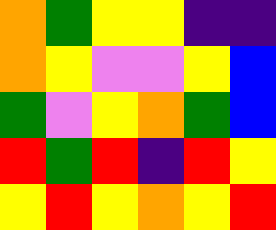[["orange", "green", "yellow", "yellow", "indigo", "indigo"], ["orange", "yellow", "violet", "violet", "yellow", "blue"], ["green", "violet", "yellow", "orange", "green", "blue"], ["red", "green", "red", "indigo", "red", "yellow"], ["yellow", "red", "yellow", "orange", "yellow", "red"]]